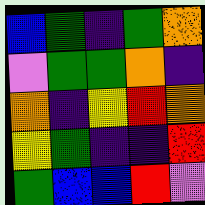[["blue", "green", "indigo", "green", "orange"], ["violet", "green", "green", "orange", "indigo"], ["orange", "indigo", "yellow", "red", "orange"], ["yellow", "green", "indigo", "indigo", "red"], ["green", "blue", "blue", "red", "violet"]]